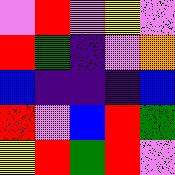[["violet", "red", "violet", "yellow", "violet"], ["red", "green", "indigo", "violet", "orange"], ["blue", "indigo", "indigo", "indigo", "blue"], ["red", "violet", "blue", "red", "green"], ["yellow", "red", "green", "red", "violet"]]